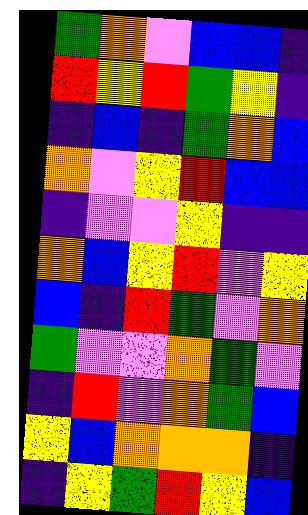[["green", "orange", "violet", "blue", "blue", "indigo"], ["red", "yellow", "red", "green", "yellow", "indigo"], ["indigo", "blue", "indigo", "green", "orange", "blue"], ["orange", "violet", "yellow", "red", "blue", "blue"], ["indigo", "violet", "violet", "yellow", "indigo", "indigo"], ["orange", "blue", "yellow", "red", "violet", "yellow"], ["blue", "indigo", "red", "green", "violet", "orange"], ["green", "violet", "violet", "orange", "green", "violet"], ["indigo", "red", "violet", "orange", "green", "blue"], ["yellow", "blue", "orange", "orange", "orange", "indigo"], ["indigo", "yellow", "green", "red", "yellow", "blue"]]